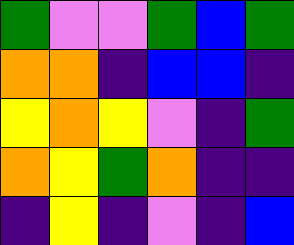[["green", "violet", "violet", "green", "blue", "green"], ["orange", "orange", "indigo", "blue", "blue", "indigo"], ["yellow", "orange", "yellow", "violet", "indigo", "green"], ["orange", "yellow", "green", "orange", "indigo", "indigo"], ["indigo", "yellow", "indigo", "violet", "indigo", "blue"]]